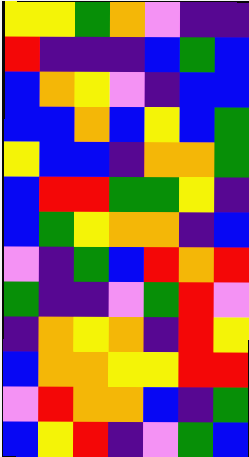[["yellow", "yellow", "green", "orange", "violet", "indigo", "indigo"], ["red", "indigo", "indigo", "indigo", "blue", "green", "blue"], ["blue", "orange", "yellow", "violet", "indigo", "blue", "blue"], ["blue", "blue", "orange", "blue", "yellow", "blue", "green"], ["yellow", "blue", "blue", "indigo", "orange", "orange", "green"], ["blue", "red", "red", "green", "green", "yellow", "indigo"], ["blue", "green", "yellow", "orange", "orange", "indigo", "blue"], ["violet", "indigo", "green", "blue", "red", "orange", "red"], ["green", "indigo", "indigo", "violet", "green", "red", "violet"], ["indigo", "orange", "yellow", "orange", "indigo", "red", "yellow"], ["blue", "orange", "orange", "yellow", "yellow", "red", "red"], ["violet", "red", "orange", "orange", "blue", "indigo", "green"], ["blue", "yellow", "red", "indigo", "violet", "green", "blue"]]